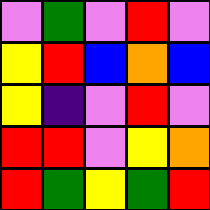[["violet", "green", "violet", "red", "violet"], ["yellow", "red", "blue", "orange", "blue"], ["yellow", "indigo", "violet", "red", "violet"], ["red", "red", "violet", "yellow", "orange"], ["red", "green", "yellow", "green", "red"]]